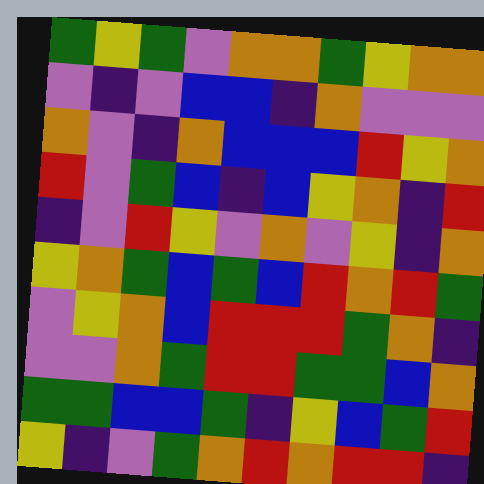[["green", "yellow", "green", "violet", "orange", "orange", "green", "yellow", "orange", "orange"], ["violet", "indigo", "violet", "blue", "blue", "indigo", "orange", "violet", "violet", "violet"], ["orange", "violet", "indigo", "orange", "blue", "blue", "blue", "red", "yellow", "orange"], ["red", "violet", "green", "blue", "indigo", "blue", "yellow", "orange", "indigo", "red"], ["indigo", "violet", "red", "yellow", "violet", "orange", "violet", "yellow", "indigo", "orange"], ["yellow", "orange", "green", "blue", "green", "blue", "red", "orange", "red", "green"], ["violet", "yellow", "orange", "blue", "red", "red", "red", "green", "orange", "indigo"], ["violet", "violet", "orange", "green", "red", "red", "green", "green", "blue", "orange"], ["green", "green", "blue", "blue", "green", "indigo", "yellow", "blue", "green", "red"], ["yellow", "indigo", "violet", "green", "orange", "red", "orange", "red", "red", "indigo"]]